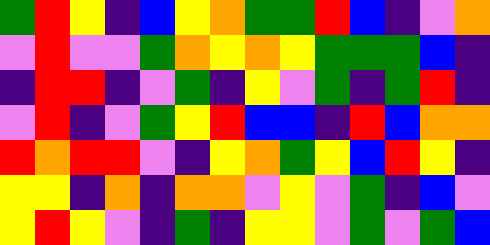[["green", "red", "yellow", "indigo", "blue", "yellow", "orange", "green", "green", "red", "blue", "indigo", "violet", "orange"], ["violet", "red", "violet", "violet", "green", "orange", "yellow", "orange", "yellow", "green", "green", "green", "blue", "indigo"], ["indigo", "red", "red", "indigo", "violet", "green", "indigo", "yellow", "violet", "green", "indigo", "green", "red", "indigo"], ["violet", "red", "indigo", "violet", "green", "yellow", "red", "blue", "blue", "indigo", "red", "blue", "orange", "orange"], ["red", "orange", "red", "red", "violet", "indigo", "yellow", "orange", "green", "yellow", "blue", "red", "yellow", "indigo"], ["yellow", "yellow", "indigo", "orange", "indigo", "orange", "orange", "violet", "yellow", "violet", "green", "indigo", "blue", "violet"], ["yellow", "red", "yellow", "violet", "indigo", "green", "indigo", "yellow", "yellow", "violet", "green", "violet", "green", "blue"]]